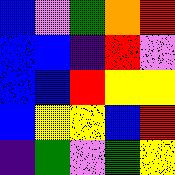[["blue", "violet", "green", "orange", "red"], ["blue", "blue", "indigo", "red", "violet"], ["blue", "blue", "red", "yellow", "yellow"], ["blue", "yellow", "yellow", "blue", "red"], ["indigo", "green", "violet", "green", "yellow"]]